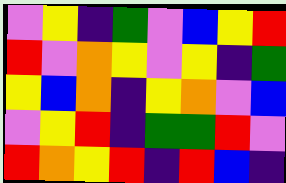[["violet", "yellow", "indigo", "green", "violet", "blue", "yellow", "red"], ["red", "violet", "orange", "yellow", "violet", "yellow", "indigo", "green"], ["yellow", "blue", "orange", "indigo", "yellow", "orange", "violet", "blue"], ["violet", "yellow", "red", "indigo", "green", "green", "red", "violet"], ["red", "orange", "yellow", "red", "indigo", "red", "blue", "indigo"]]